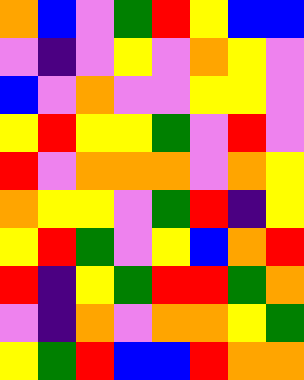[["orange", "blue", "violet", "green", "red", "yellow", "blue", "blue"], ["violet", "indigo", "violet", "yellow", "violet", "orange", "yellow", "violet"], ["blue", "violet", "orange", "violet", "violet", "yellow", "yellow", "violet"], ["yellow", "red", "yellow", "yellow", "green", "violet", "red", "violet"], ["red", "violet", "orange", "orange", "orange", "violet", "orange", "yellow"], ["orange", "yellow", "yellow", "violet", "green", "red", "indigo", "yellow"], ["yellow", "red", "green", "violet", "yellow", "blue", "orange", "red"], ["red", "indigo", "yellow", "green", "red", "red", "green", "orange"], ["violet", "indigo", "orange", "violet", "orange", "orange", "yellow", "green"], ["yellow", "green", "red", "blue", "blue", "red", "orange", "orange"]]